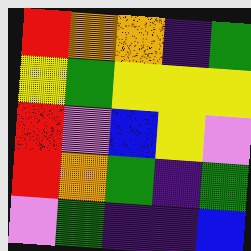[["red", "orange", "orange", "indigo", "green"], ["yellow", "green", "yellow", "yellow", "yellow"], ["red", "violet", "blue", "yellow", "violet"], ["red", "orange", "green", "indigo", "green"], ["violet", "green", "indigo", "indigo", "blue"]]